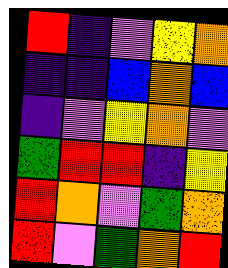[["red", "indigo", "violet", "yellow", "orange"], ["indigo", "indigo", "blue", "orange", "blue"], ["indigo", "violet", "yellow", "orange", "violet"], ["green", "red", "red", "indigo", "yellow"], ["red", "orange", "violet", "green", "orange"], ["red", "violet", "green", "orange", "red"]]